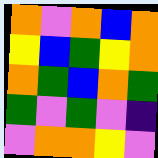[["orange", "violet", "orange", "blue", "orange"], ["yellow", "blue", "green", "yellow", "orange"], ["orange", "green", "blue", "orange", "green"], ["green", "violet", "green", "violet", "indigo"], ["violet", "orange", "orange", "yellow", "violet"]]